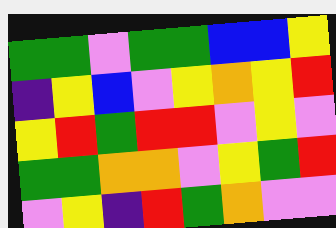[["green", "green", "violet", "green", "green", "blue", "blue", "yellow"], ["indigo", "yellow", "blue", "violet", "yellow", "orange", "yellow", "red"], ["yellow", "red", "green", "red", "red", "violet", "yellow", "violet"], ["green", "green", "orange", "orange", "violet", "yellow", "green", "red"], ["violet", "yellow", "indigo", "red", "green", "orange", "violet", "violet"]]